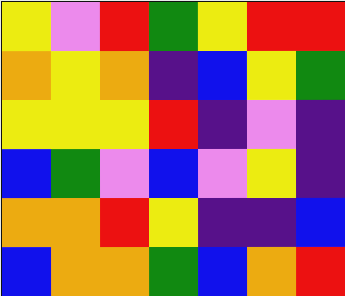[["yellow", "violet", "red", "green", "yellow", "red", "red"], ["orange", "yellow", "orange", "indigo", "blue", "yellow", "green"], ["yellow", "yellow", "yellow", "red", "indigo", "violet", "indigo"], ["blue", "green", "violet", "blue", "violet", "yellow", "indigo"], ["orange", "orange", "red", "yellow", "indigo", "indigo", "blue"], ["blue", "orange", "orange", "green", "blue", "orange", "red"]]